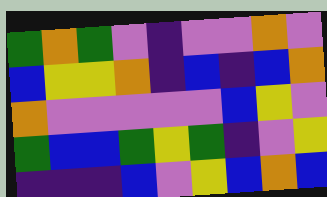[["green", "orange", "green", "violet", "indigo", "violet", "violet", "orange", "violet"], ["blue", "yellow", "yellow", "orange", "indigo", "blue", "indigo", "blue", "orange"], ["orange", "violet", "violet", "violet", "violet", "violet", "blue", "yellow", "violet"], ["green", "blue", "blue", "green", "yellow", "green", "indigo", "violet", "yellow"], ["indigo", "indigo", "indigo", "blue", "violet", "yellow", "blue", "orange", "blue"]]